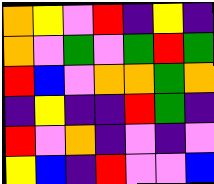[["orange", "yellow", "violet", "red", "indigo", "yellow", "indigo"], ["orange", "violet", "green", "violet", "green", "red", "green"], ["red", "blue", "violet", "orange", "orange", "green", "orange"], ["indigo", "yellow", "indigo", "indigo", "red", "green", "indigo"], ["red", "violet", "orange", "indigo", "violet", "indigo", "violet"], ["yellow", "blue", "indigo", "red", "violet", "violet", "blue"]]